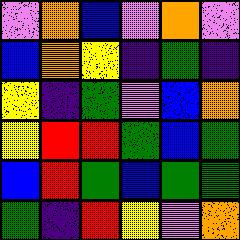[["violet", "orange", "blue", "violet", "orange", "violet"], ["blue", "orange", "yellow", "indigo", "green", "indigo"], ["yellow", "indigo", "green", "violet", "blue", "orange"], ["yellow", "red", "red", "green", "blue", "green"], ["blue", "red", "green", "blue", "green", "green"], ["green", "indigo", "red", "yellow", "violet", "orange"]]